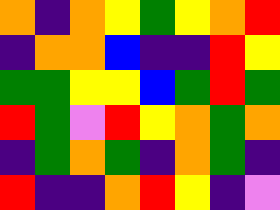[["orange", "indigo", "orange", "yellow", "green", "yellow", "orange", "red"], ["indigo", "orange", "orange", "blue", "indigo", "indigo", "red", "yellow"], ["green", "green", "yellow", "yellow", "blue", "green", "red", "green"], ["red", "green", "violet", "red", "yellow", "orange", "green", "orange"], ["indigo", "green", "orange", "green", "indigo", "orange", "green", "indigo"], ["red", "indigo", "indigo", "orange", "red", "yellow", "indigo", "violet"]]